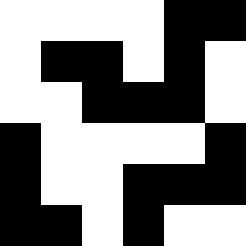[["white", "white", "white", "white", "black", "black"], ["white", "black", "black", "white", "black", "white"], ["white", "white", "black", "black", "black", "white"], ["black", "white", "white", "white", "white", "black"], ["black", "white", "white", "black", "black", "black"], ["black", "black", "white", "black", "white", "white"]]